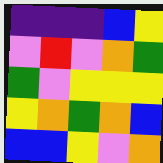[["indigo", "indigo", "indigo", "blue", "yellow"], ["violet", "red", "violet", "orange", "green"], ["green", "violet", "yellow", "yellow", "yellow"], ["yellow", "orange", "green", "orange", "blue"], ["blue", "blue", "yellow", "violet", "orange"]]